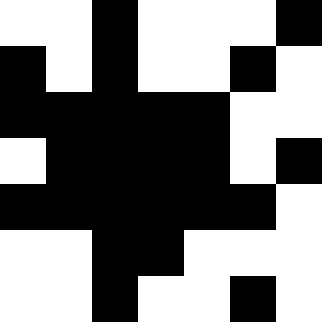[["white", "white", "black", "white", "white", "white", "black"], ["black", "white", "black", "white", "white", "black", "white"], ["black", "black", "black", "black", "black", "white", "white"], ["white", "black", "black", "black", "black", "white", "black"], ["black", "black", "black", "black", "black", "black", "white"], ["white", "white", "black", "black", "white", "white", "white"], ["white", "white", "black", "white", "white", "black", "white"]]